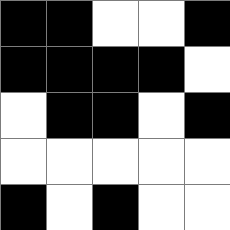[["black", "black", "white", "white", "black"], ["black", "black", "black", "black", "white"], ["white", "black", "black", "white", "black"], ["white", "white", "white", "white", "white"], ["black", "white", "black", "white", "white"]]